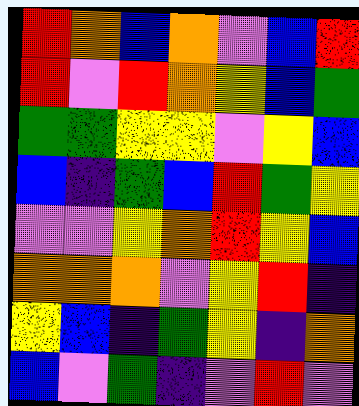[["red", "orange", "blue", "orange", "violet", "blue", "red"], ["red", "violet", "red", "orange", "yellow", "blue", "green"], ["green", "green", "yellow", "yellow", "violet", "yellow", "blue"], ["blue", "indigo", "green", "blue", "red", "green", "yellow"], ["violet", "violet", "yellow", "orange", "red", "yellow", "blue"], ["orange", "orange", "orange", "violet", "yellow", "red", "indigo"], ["yellow", "blue", "indigo", "green", "yellow", "indigo", "orange"], ["blue", "violet", "green", "indigo", "violet", "red", "violet"]]